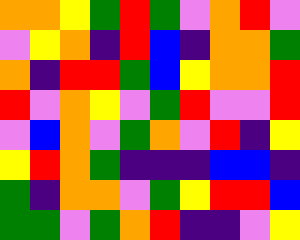[["orange", "orange", "yellow", "green", "red", "green", "violet", "orange", "red", "violet"], ["violet", "yellow", "orange", "indigo", "red", "blue", "indigo", "orange", "orange", "green"], ["orange", "indigo", "red", "red", "green", "blue", "yellow", "orange", "orange", "red"], ["red", "violet", "orange", "yellow", "violet", "green", "red", "violet", "violet", "red"], ["violet", "blue", "orange", "violet", "green", "orange", "violet", "red", "indigo", "yellow"], ["yellow", "red", "orange", "green", "indigo", "indigo", "indigo", "blue", "blue", "indigo"], ["green", "indigo", "orange", "orange", "violet", "green", "yellow", "red", "red", "blue"], ["green", "green", "violet", "green", "orange", "red", "indigo", "indigo", "violet", "yellow"]]